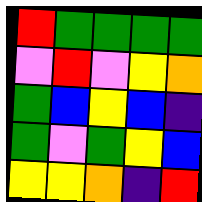[["red", "green", "green", "green", "green"], ["violet", "red", "violet", "yellow", "orange"], ["green", "blue", "yellow", "blue", "indigo"], ["green", "violet", "green", "yellow", "blue"], ["yellow", "yellow", "orange", "indigo", "red"]]